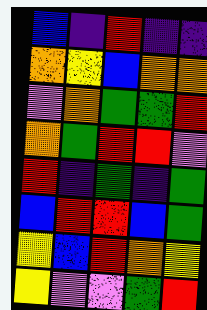[["blue", "indigo", "red", "indigo", "indigo"], ["orange", "yellow", "blue", "orange", "orange"], ["violet", "orange", "green", "green", "red"], ["orange", "green", "red", "red", "violet"], ["red", "indigo", "green", "indigo", "green"], ["blue", "red", "red", "blue", "green"], ["yellow", "blue", "red", "orange", "yellow"], ["yellow", "violet", "violet", "green", "red"]]